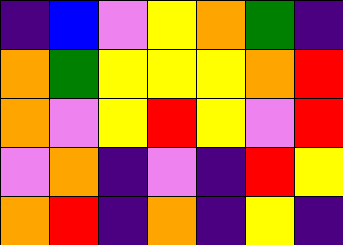[["indigo", "blue", "violet", "yellow", "orange", "green", "indigo"], ["orange", "green", "yellow", "yellow", "yellow", "orange", "red"], ["orange", "violet", "yellow", "red", "yellow", "violet", "red"], ["violet", "orange", "indigo", "violet", "indigo", "red", "yellow"], ["orange", "red", "indigo", "orange", "indigo", "yellow", "indigo"]]